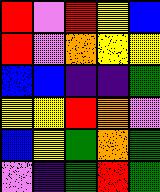[["red", "violet", "red", "yellow", "blue"], ["red", "violet", "orange", "yellow", "yellow"], ["blue", "blue", "indigo", "indigo", "green"], ["yellow", "yellow", "red", "orange", "violet"], ["blue", "yellow", "green", "orange", "green"], ["violet", "indigo", "green", "red", "green"]]